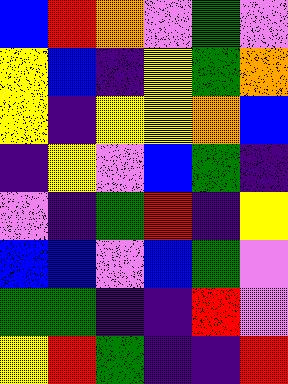[["blue", "red", "orange", "violet", "green", "violet"], ["yellow", "blue", "indigo", "yellow", "green", "orange"], ["yellow", "indigo", "yellow", "yellow", "orange", "blue"], ["indigo", "yellow", "violet", "blue", "green", "indigo"], ["violet", "indigo", "green", "red", "indigo", "yellow"], ["blue", "blue", "violet", "blue", "green", "violet"], ["green", "green", "indigo", "indigo", "red", "violet"], ["yellow", "red", "green", "indigo", "indigo", "red"]]